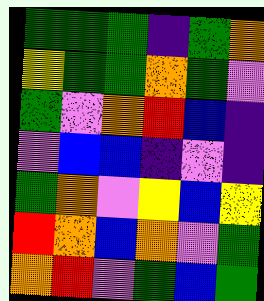[["green", "green", "green", "indigo", "green", "orange"], ["yellow", "green", "green", "orange", "green", "violet"], ["green", "violet", "orange", "red", "blue", "indigo"], ["violet", "blue", "blue", "indigo", "violet", "indigo"], ["green", "orange", "violet", "yellow", "blue", "yellow"], ["red", "orange", "blue", "orange", "violet", "green"], ["orange", "red", "violet", "green", "blue", "green"]]